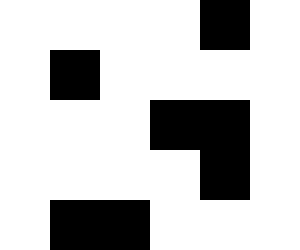[["white", "white", "white", "white", "black", "white"], ["white", "black", "white", "white", "white", "white"], ["white", "white", "white", "black", "black", "white"], ["white", "white", "white", "white", "black", "white"], ["white", "black", "black", "white", "white", "white"]]